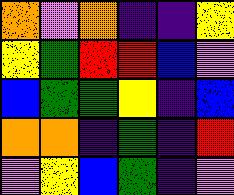[["orange", "violet", "orange", "indigo", "indigo", "yellow"], ["yellow", "green", "red", "red", "blue", "violet"], ["blue", "green", "green", "yellow", "indigo", "blue"], ["orange", "orange", "indigo", "green", "indigo", "red"], ["violet", "yellow", "blue", "green", "indigo", "violet"]]